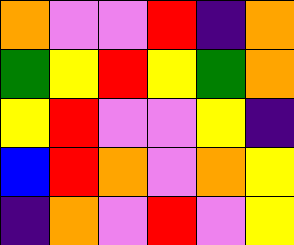[["orange", "violet", "violet", "red", "indigo", "orange"], ["green", "yellow", "red", "yellow", "green", "orange"], ["yellow", "red", "violet", "violet", "yellow", "indigo"], ["blue", "red", "orange", "violet", "orange", "yellow"], ["indigo", "orange", "violet", "red", "violet", "yellow"]]